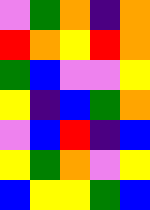[["violet", "green", "orange", "indigo", "orange"], ["red", "orange", "yellow", "red", "orange"], ["green", "blue", "violet", "violet", "yellow"], ["yellow", "indigo", "blue", "green", "orange"], ["violet", "blue", "red", "indigo", "blue"], ["yellow", "green", "orange", "violet", "yellow"], ["blue", "yellow", "yellow", "green", "blue"]]